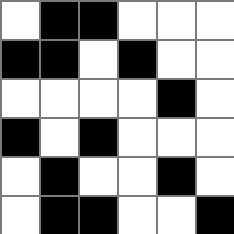[["white", "black", "black", "white", "white", "white"], ["black", "black", "white", "black", "white", "white"], ["white", "white", "white", "white", "black", "white"], ["black", "white", "black", "white", "white", "white"], ["white", "black", "white", "white", "black", "white"], ["white", "black", "black", "white", "white", "black"]]